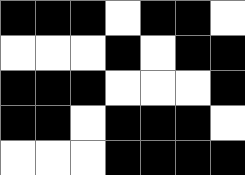[["black", "black", "black", "white", "black", "black", "white"], ["white", "white", "white", "black", "white", "black", "black"], ["black", "black", "black", "white", "white", "white", "black"], ["black", "black", "white", "black", "black", "black", "white"], ["white", "white", "white", "black", "black", "black", "black"]]